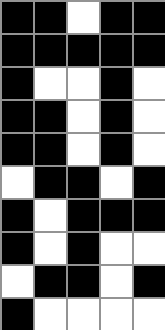[["black", "black", "white", "black", "black"], ["black", "black", "black", "black", "black"], ["black", "white", "white", "black", "white"], ["black", "black", "white", "black", "white"], ["black", "black", "white", "black", "white"], ["white", "black", "black", "white", "black"], ["black", "white", "black", "black", "black"], ["black", "white", "black", "white", "white"], ["white", "black", "black", "white", "black"], ["black", "white", "white", "white", "white"]]